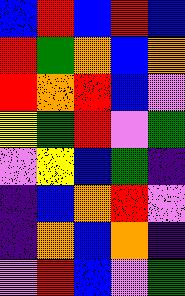[["blue", "red", "blue", "red", "blue"], ["red", "green", "orange", "blue", "orange"], ["red", "orange", "red", "blue", "violet"], ["yellow", "green", "red", "violet", "green"], ["violet", "yellow", "blue", "green", "indigo"], ["indigo", "blue", "orange", "red", "violet"], ["indigo", "orange", "blue", "orange", "indigo"], ["violet", "red", "blue", "violet", "green"]]